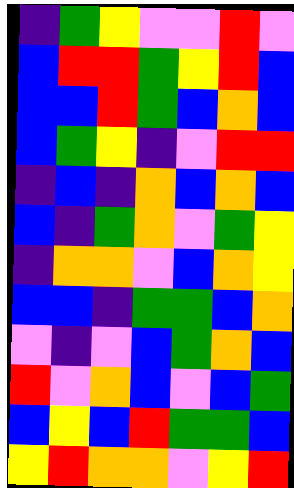[["indigo", "green", "yellow", "violet", "violet", "red", "violet"], ["blue", "red", "red", "green", "yellow", "red", "blue"], ["blue", "blue", "red", "green", "blue", "orange", "blue"], ["blue", "green", "yellow", "indigo", "violet", "red", "red"], ["indigo", "blue", "indigo", "orange", "blue", "orange", "blue"], ["blue", "indigo", "green", "orange", "violet", "green", "yellow"], ["indigo", "orange", "orange", "violet", "blue", "orange", "yellow"], ["blue", "blue", "indigo", "green", "green", "blue", "orange"], ["violet", "indigo", "violet", "blue", "green", "orange", "blue"], ["red", "violet", "orange", "blue", "violet", "blue", "green"], ["blue", "yellow", "blue", "red", "green", "green", "blue"], ["yellow", "red", "orange", "orange", "violet", "yellow", "red"]]